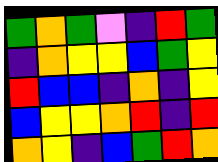[["green", "orange", "green", "violet", "indigo", "red", "green"], ["indigo", "orange", "yellow", "yellow", "blue", "green", "yellow"], ["red", "blue", "blue", "indigo", "orange", "indigo", "yellow"], ["blue", "yellow", "yellow", "orange", "red", "indigo", "red"], ["orange", "yellow", "indigo", "blue", "green", "red", "orange"]]